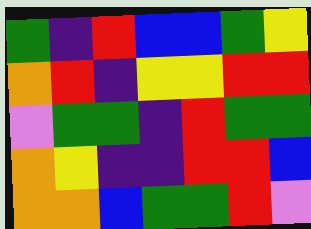[["green", "indigo", "red", "blue", "blue", "green", "yellow"], ["orange", "red", "indigo", "yellow", "yellow", "red", "red"], ["violet", "green", "green", "indigo", "red", "green", "green"], ["orange", "yellow", "indigo", "indigo", "red", "red", "blue"], ["orange", "orange", "blue", "green", "green", "red", "violet"]]